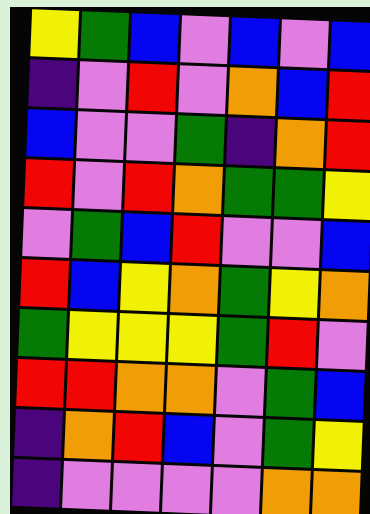[["yellow", "green", "blue", "violet", "blue", "violet", "blue"], ["indigo", "violet", "red", "violet", "orange", "blue", "red"], ["blue", "violet", "violet", "green", "indigo", "orange", "red"], ["red", "violet", "red", "orange", "green", "green", "yellow"], ["violet", "green", "blue", "red", "violet", "violet", "blue"], ["red", "blue", "yellow", "orange", "green", "yellow", "orange"], ["green", "yellow", "yellow", "yellow", "green", "red", "violet"], ["red", "red", "orange", "orange", "violet", "green", "blue"], ["indigo", "orange", "red", "blue", "violet", "green", "yellow"], ["indigo", "violet", "violet", "violet", "violet", "orange", "orange"]]